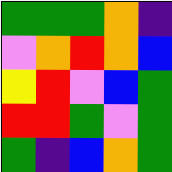[["green", "green", "green", "orange", "indigo"], ["violet", "orange", "red", "orange", "blue"], ["yellow", "red", "violet", "blue", "green"], ["red", "red", "green", "violet", "green"], ["green", "indigo", "blue", "orange", "green"]]